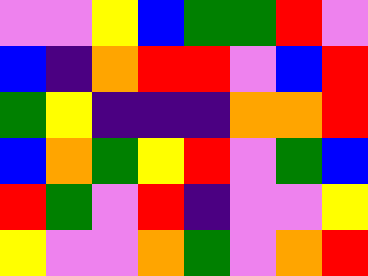[["violet", "violet", "yellow", "blue", "green", "green", "red", "violet"], ["blue", "indigo", "orange", "red", "red", "violet", "blue", "red"], ["green", "yellow", "indigo", "indigo", "indigo", "orange", "orange", "red"], ["blue", "orange", "green", "yellow", "red", "violet", "green", "blue"], ["red", "green", "violet", "red", "indigo", "violet", "violet", "yellow"], ["yellow", "violet", "violet", "orange", "green", "violet", "orange", "red"]]